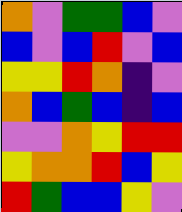[["orange", "violet", "green", "green", "blue", "violet"], ["blue", "violet", "blue", "red", "violet", "blue"], ["yellow", "yellow", "red", "orange", "indigo", "violet"], ["orange", "blue", "green", "blue", "indigo", "blue"], ["violet", "violet", "orange", "yellow", "red", "red"], ["yellow", "orange", "orange", "red", "blue", "yellow"], ["red", "green", "blue", "blue", "yellow", "violet"]]